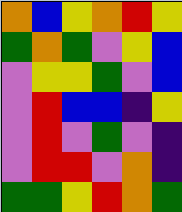[["orange", "blue", "yellow", "orange", "red", "yellow"], ["green", "orange", "green", "violet", "yellow", "blue"], ["violet", "yellow", "yellow", "green", "violet", "blue"], ["violet", "red", "blue", "blue", "indigo", "yellow"], ["violet", "red", "violet", "green", "violet", "indigo"], ["violet", "red", "red", "violet", "orange", "indigo"], ["green", "green", "yellow", "red", "orange", "green"]]